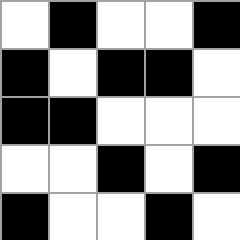[["white", "black", "white", "white", "black"], ["black", "white", "black", "black", "white"], ["black", "black", "white", "white", "white"], ["white", "white", "black", "white", "black"], ["black", "white", "white", "black", "white"]]